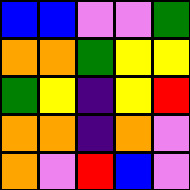[["blue", "blue", "violet", "violet", "green"], ["orange", "orange", "green", "yellow", "yellow"], ["green", "yellow", "indigo", "yellow", "red"], ["orange", "orange", "indigo", "orange", "violet"], ["orange", "violet", "red", "blue", "violet"]]